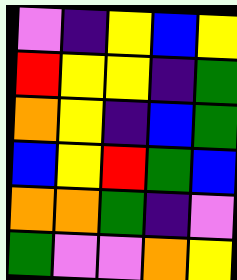[["violet", "indigo", "yellow", "blue", "yellow"], ["red", "yellow", "yellow", "indigo", "green"], ["orange", "yellow", "indigo", "blue", "green"], ["blue", "yellow", "red", "green", "blue"], ["orange", "orange", "green", "indigo", "violet"], ["green", "violet", "violet", "orange", "yellow"]]